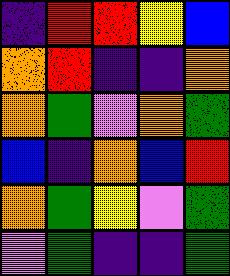[["indigo", "red", "red", "yellow", "blue"], ["orange", "red", "indigo", "indigo", "orange"], ["orange", "green", "violet", "orange", "green"], ["blue", "indigo", "orange", "blue", "red"], ["orange", "green", "yellow", "violet", "green"], ["violet", "green", "indigo", "indigo", "green"]]